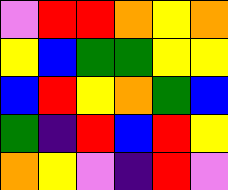[["violet", "red", "red", "orange", "yellow", "orange"], ["yellow", "blue", "green", "green", "yellow", "yellow"], ["blue", "red", "yellow", "orange", "green", "blue"], ["green", "indigo", "red", "blue", "red", "yellow"], ["orange", "yellow", "violet", "indigo", "red", "violet"]]